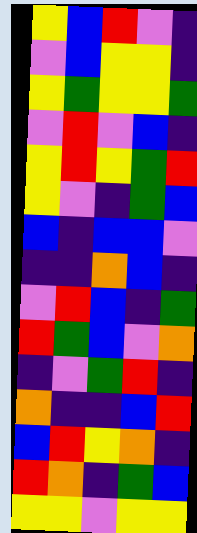[["yellow", "blue", "red", "violet", "indigo"], ["violet", "blue", "yellow", "yellow", "indigo"], ["yellow", "green", "yellow", "yellow", "green"], ["violet", "red", "violet", "blue", "indigo"], ["yellow", "red", "yellow", "green", "red"], ["yellow", "violet", "indigo", "green", "blue"], ["blue", "indigo", "blue", "blue", "violet"], ["indigo", "indigo", "orange", "blue", "indigo"], ["violet", "red", "blue", "indigo", "green"], ["red", "green", "blue", "violet", "orange"], ["indigo", "violet", "green", "red", "indigo"], ["orange", "indigo", "indigo", "blue", "red"], ["blue", "red", "yellow", "orange", "indigo"], ["red", "orange", "indigo", "green", "blue"], ["yellow", "yellow", "violet", "yellow", "yellow"]]